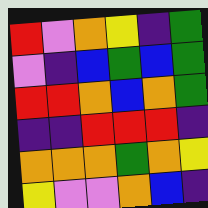[["red", "violet", "orange", "yellow", "indigo", "green"], ["violet", "indigo", "blue", "green", "blue", "green"], ["red", "red", "orange", "blue", "orange", "green"], ["indigo", "indigo", "red", "red", "red", "indigo"], ["orange", "orange", "orange", "green", "orange", "yellow"], ["yellow", "violet", "violet", "orange", "blue", "indigo"]]